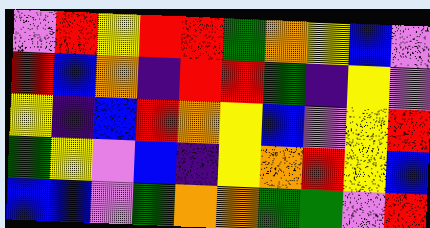[["violet", "red", "yellow", "red", "red", "green", "orange", "yellow", "blue", "violet"], ["red", "blue", "orange", "indigo", "red", "red", "green", "indigo", "yellow", "violet"], ["yellow", "indigo", "blue", "red", "orange", "yellow", "blue", "violet", "yellow", "red"], ["green", "yellow", "violet", "blue", "indigo", "yellow", "orange", "red", "yellow", "blue"], ["blue", "blue", "violet", "green", "orange", "orange", "green", "green", "violet", "red"]]